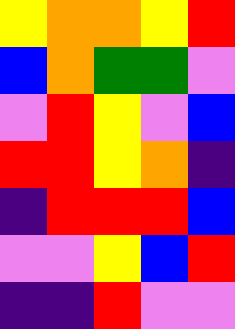[["yellow", "orange", "orange", "yellow", "red"], ["blue", "orange", "green", "green", "violet"], ["violet", "red", "yellow", "violet", "blue"], ["red", "red", "yellow", "orange", "indigo"], ["indigo", "red", "red", "red", "blue"], ["violet", "violet", "yellow", "blue", "red"], ["indigo", "indigo", "red", "violet", "violet"]]